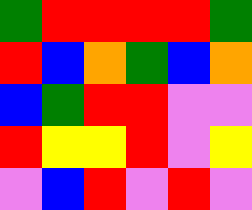[["green", "red", "red", "red", "red", "green"], ["red", "blue", "orange", "green", "blue", "orange"], ["blue", "green", "red", "red", "violet", "violet"], ["red", "yellow", "yellow", "red", "violet", "yellow"], ["violet", "blue", "red", "violet", "red", "violet"]]